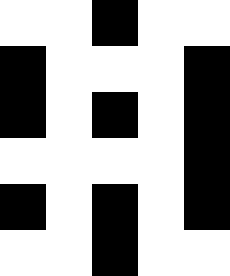[["white", "white", "black", "white", "white"], ["black", "white", "white", "white", "black"], ["black", "white", "black", "white", "black"], ["white", "white", "white", "white", "black"], ["black", "white", "black", "white", "black"], ["white", "white", "black", "white", "white"]]